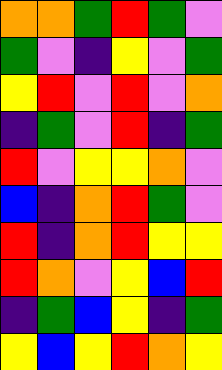[["orange", "orange", "green", "red", "green", "violet"], ["green", "violet", "indigo", "yellow", "violet", "green"], ["yellow", "red", "violet", "red", "violet", "orange"], ["indigo", "green", "violet", "red", "indigo", "green"], ["red", "violet", "yellow", "yellow", "orange", "violet"], ["blue", "indigo", "orange", "red", "green", "violet"], ["red", "indigo", "orange", "red", "yellow", "yellow"], ["red", "orange", "violet", "yellow", "blue", "red"], ["indigo", "green", "blue", "yellow", "indigo", "green"], ["yellow", "blue", "yellow", "red", "orange", "yellow"]]